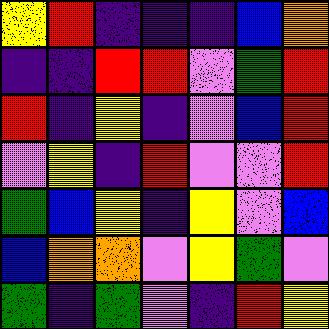[["yellow", "red", "indigo", "indigo", "indigo", "blue", "orange"], ["indigo", "indigo", "red", "red", "violet", "green", "red"], ["red", "indigo", "yellow", "indigo", "violet", "blue", "red"], ["violet", "yellow", "indigo", "red", "violet", "violet", "red"], ["green", "blue", "yellow", "indigo", "yellow", "violet", "blue"], ["blue", "orange", "orange", "violet", "yellow", "green", "violet"], ["green", "indigo", "green", "violet", "indigo", "red", "yellow"]]